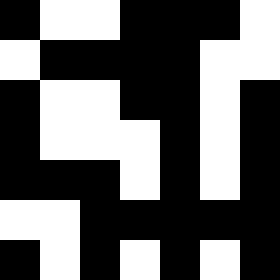[["black", "white", "white", "black", "black", "black", "white"], ["white", "black", "black", "black", "black", "white", "white"], ["black", "white", "white", "black", "black", "white", "black"], ["black", "white", "white", "white", "black", "white", "black"], ["black", "black", "black", "white", "black", "white", "black"], ["white", "white", "black", "black", "black", "black", "black"], ["black", "white", "black", "white", "black", "white", "black"]]